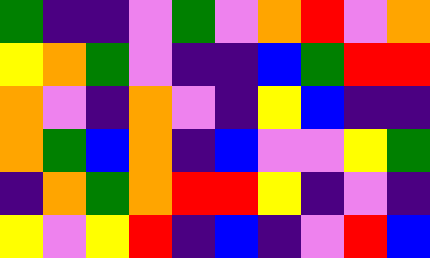[["green", "indigo", "indigo", "violet", "green", "violet", "orange", "red", "violet", "orange"], ["yellow", "orange", "green", "violet", "indigo", "indigo", "blue", "green", "red", "red"], ["orange", "violet", "indigo", "orange", "violet", "indigo", "yellow", "blue", "indigo", "indigo"], ["orange", "green", "blue", "orange", "indigo", "blue", "violet", "violet", "yellow", "green"], ["indigo", "orange", "green", "orange", "red", "red", "yellow", "indigo", "violet", "indigo"], ["yellow", "violet", "yellow", "red", "indigo", "blue", "indigo", "violet", "red", "blue"]]